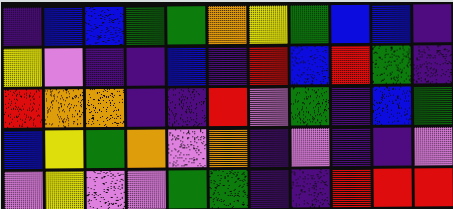[["indigo", "blue", "blue", "green", "green", "orange", "yellow", "green", "blue", "blue", "indigo"], ["yellow", "violet", "indigo", "indigo", "blue", "indigo", "red", "blue", "red", "green", "indigo"], ["red", "orange", "orange", "indigo", "indigo", "red", "violet", "green", "indigo", "blue", "green"], ["blue", "yellow", "green", "orange", "violet", "orange", "indigo", "violet", "indigo", "indigo", "violet"], ["violet", "yellow", "violet", "violet", "green", "green", "indigo", "indigo", "red", "red", "red"]]